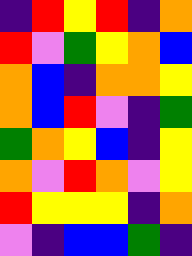[["indigo", "red", "yellow", "red", "indigo", "orange"], ["red", "violet", "green", "yellow", "orange", "blue"], ["orange", "blue", "indigo", "orange", "orange", "yellow"], ["orange", "blue", "red", "violet", "indigo", "green"], ["green", "orange", "yellow", "blue", "indigo", "yellow"], ["orange", "violet", "red", "orange", "violet", "yellow"], ["red", "yellow", "yellow", "yellow", "indigo", "orange"], ["violet", "indigo", "blue", "blue", "green", "indigo"]]